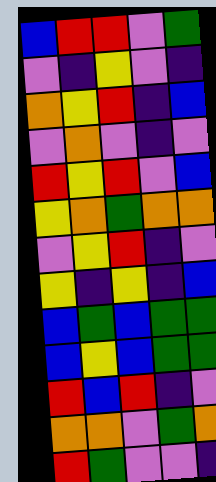[["blue", "red", "red", "violet", "green"], ["violet", "indigo", "yellow", "violet", "indigo"], ["orange", "yellow", "red", "indigo", "blue"], ["violet", "orange", "violet", "indigo", "violet"], ["red", "yellow", "red", "violet", "blue"], ["yellow", "orange", "green", "orange", "orange"], ["violet", "yellow", "red", "indigo", "violet"], ["yellow", "indigo", "yellow", "indigo", "blue"], ["blue", "green", "blue", "green", "green"], ["blue", "yellow", "blue", "green", "green"], ["red", "blue", "red", "indigo", "violet"], ["orange", "orange", "violet", "green", "orange"], ["red", "green", "violet", "violet", "indigo"]]